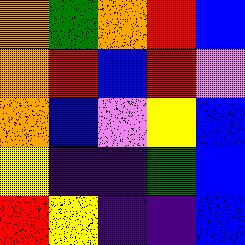[["orange", "green", "orange", "red", "blue"], ["orange", "red", "blue", "red", "violet"], ["orange", "blue", "violet", "yellow", "blue"], ["yellow", "indigo", "indigo", "green", "blue"], ["red", "yellow", "indigo", "indigo", "blue"]]